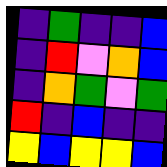[["indigo", "green", "indigo", "indigo", "blue"], ["indigo", "red", "violet", "orange", "blue"], ["indigo", "orange", "green", "violet", "green"], ["red", "indigo", "blue", "indigo", "indigo"], ["yellow", "blue", "yellow", "yellow", "blue"]]